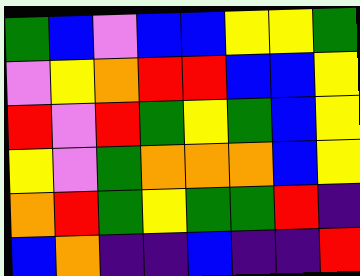[["green", "blue", "violet", "blue", "blue", "yellow", "yellow", "green"], ["violet", "yellow", "orange", "red", "red", "blue", "blue", "yellow"], ["red", "violet", "red", "green", "yellow", "green", "blue", "yellow"], ["yellow", "violet", "green", "orange", "orange", "orange", "blue", "yellow"], ["orange", "red", "green", "yellow", "green", "green", "red", "indigo"], ["blue", "orange", "indigo", "indigo", "blue", "indigo", "indigo", "red"]]